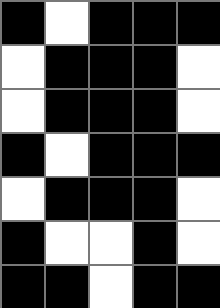[["black", "white", "black", "black", "black"], ["white", "black", "black", "black", "white"], ["white", "black", "black", "black", "white"], ["black", "white", "black", "black", "black"], ["white", "black", "black", "black", "white"], ["black", "white", "white", "black", "white"], ["black", "black", "white", "black", "black"]]